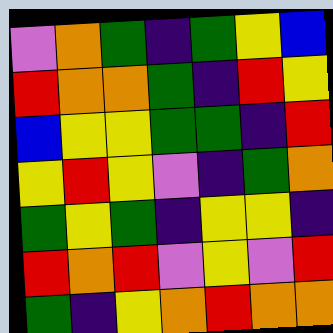[["violet", "orange", "green", "indigo", "green", "yellow", "blue"], ["red", "orange", "orange", "green", "indigo", "red", "yellow"], ["blue", "yellow", "yellow", "green", "green", "indigo", "red"], ["yellow", "red", "yellow", "violet", "indigo", "green", "orange"], ["green", "yellow", "green", "indigo", "yellow", "yellow", "indigo"], ["red", "orange", "red", "violet", "yellow", "violet", "red"], ["green", "indigo", "yellow", "orange", "red", "orange", "orange"]]